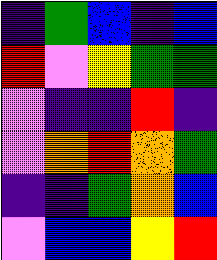[["indigo", "green", "blue", "indigo", "blue"], ["red", "violet", "yellow", "green", "green"], ["violet", "indigo", "indigo", "red", "indigo"], ["violet", "orange", "red", "orange", "green"], ["indigo", "indigo", "green", "orange", "blue"], ["violet", "blue", "blue", "yellow", "red"]]